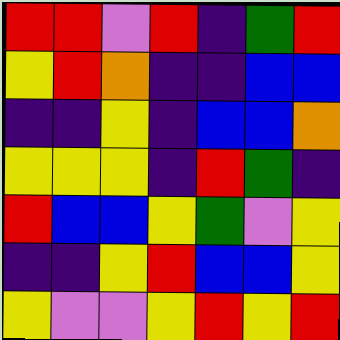[["red", "red", "violet", "red", "indigo", "green", "red"], ["yellow", "red", "orange", "indigo", "indigo", "blue", "blue"], ["indigo", "indigo", "yellow", "indigo", "blue", "blue", "orange"], ["yellow", "yellow", "yellow", "indigo", "red", "green", "indigo"], ["red", "blue", "blue", "yellow", "green", "violet", "yellow"], ["indigo", "indigo", "yellow", "red", "blue", "blue", "yellow"], ["yellow", "violet", "violet", "yellow", "red", "yellow", "red"]]